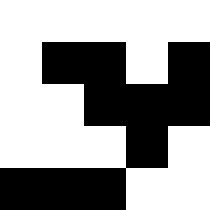[["white", "white", "white", "white", "white"], ["white", "black", "black", "white", "black"], ["white", "white", "black", "black", "black"], ["white", "white", "white", "black", "white"], ["black", "black", "black", "white", "white"]]